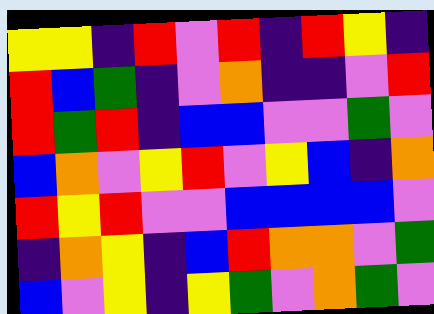[["yellow", "yellow", "indigo", "red", "violet", "red", "indigo", "red", "yellow", "indigo"], ["red", "blue", "green", "indigo", "violet", "orange", "indigo", "indigo", "violet", "red"], ["red", "green", "red", "indigo", "blue", "blue", "violet", "violet", "green", "violet"], ["blue", "orange", "violet", "yellow", "red", "violet", "yellow", "blue", "indigo", "orange"], ["red", "yellow", "red", "violet", "violet", "blue", "blue", "blue", "blue", "violet"], ["indigo", "orange", "yellow", "indigo", "blue", "red", "orange", "orange", "violet", "green"], ["blue", "violet", "yellow", "indigo", "yellow", "green", "violet", "orange", "green", "violet"]]